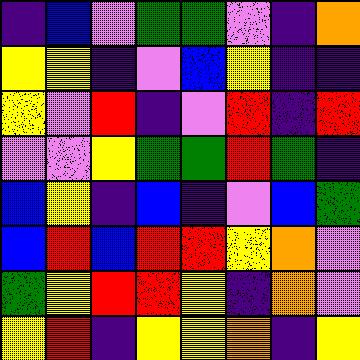[["indigo", "blue", "violet", "green", "green", "violet", "indigo", "orange"], ["yellow", "yellow", "indigo", "violet", "blue", "yellow", "indigo", "indigo"], ["yellow", "violet", "red", "indigo", "violet", "red", "indigo", "red"], ["violet", "violet", "yellow", "green", "green", "red", "green", "indigo"], ["blue", "yellow", "indigo", "blue", "indigo", "violet", "blue", "green"], ["blue", "red", "blue", "red", "red", "yellow", "orange", "violet"], ["green", "yellow", "red", "red", "yellow", "indigo", "orange", "violet"], ["yellow", "red", "indigo", "yellow", "yellow", "orange", "indigo", "yellow"]]